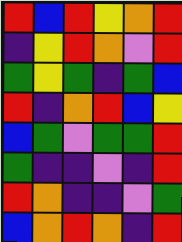[["red", "blue", "red", "yellow", "orange", "red"], ["indigo", "yellow", "red", "orange", "violet", "red"], ["green", "yellow", "green", "indigo", "green", "blue"], ["red", "indigo", "orange", "red", "blue", "yellow"], ["blue", "green", "violet", "green", "green", "red"], ["green", "indigo", "indigo", "violet", "indigo", "red"], ["red", "orange", "indigo", "indigo", "violet", "green"], ["blue", "orange", "red", "orange", "indigo", "red"]]